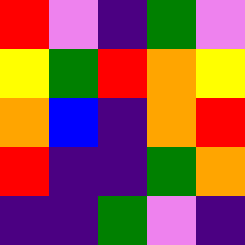[["red", "violet", "indigo", "green", "violet"], ["yellow", "green", "red", "orange", "yellow"], ["orange", "blue", "indigo", "orange", "red"], ["red", "indigo", "indigo", "green", "orange"], ["indigo", "indigo", "green", "violet", "indigo"]]